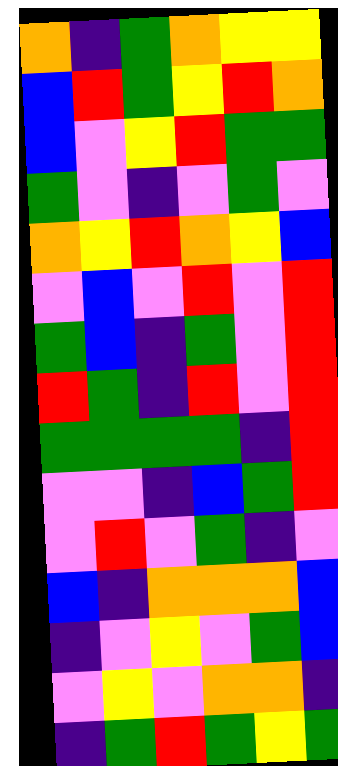[["orange", "indigo", "green", "orange", "yellow", "yellow"], ["blue", "red", "green", "yellow", "red", "orange"], ["blue", "violet", "yellow", "red", "green", "green"], ["green", "violet", "indigo", "violet", "green", "violet"], ["orange", "yellow", "red", "orange", "yellow", "blue"], ["violet", "blue", "violet", "red", "violet", "red"], ["green", "blue", "indigo", "green", "violet", "red"], ["red", "green", "indigo", "red", "violet", "red"], ["green", "green", "green", "green", "indigo", "red"], ["violet", "violet", "indigo", "blue", "green", "red"], ["violet", "red", "violet", "green", "indigo", "violet"], ["blue", "indigo", "orange", "orange", "orange", "blue"], ["indigo", "violet", "yellow", "violet", "green", "blue"], ["violet", "yellow", "violet", "orange", "orange", "indigo"], ["indigo", "green", "red", "green", "yellow", "green"]]